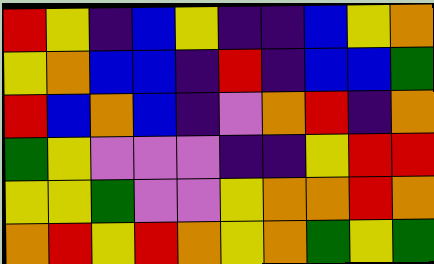[["red", "yellow", "indigo", "blue", "yellow", "indigo", "indigo", "blue", "yellow", "orange"], ["yellow", "orange", "blue", "blue", "indigo", "red", "indigo", "blue", "blue", "green"], ["red", "blue", "orange", "blue", "indigo", "violet", "orange", "red", "indigo", "orange"], ["green", "yellow", "violet", "violet", "violet", "indigo", "indigo", "yellow", "red", "red"], ["yellow", "yellow", "green", "violet", "violet", "yellow", "orange", "orange", "red", "orange"], ["orange", "red", "yellow", "red", "orange", "yellow", "orange", "green", "yellow", "green"]]